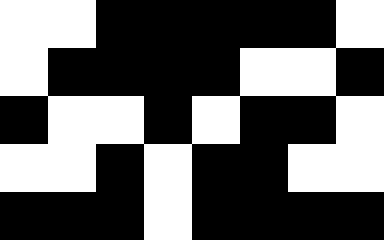[["white", "white", "black", "black", "black", "black", "black", "white"], ["white", "black", "black", "black", "black", "white", "white", "black"], ["black", "white", "white", "black", "white", "black", "black", "white"], ["white", "white", "black", "white", "black", "black", "white", "white"], ["black", "black", "black", "white", "black", "black", "black", "black"]]